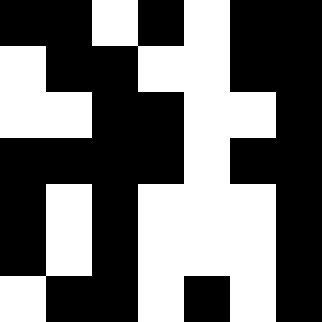[["black", "black", "white", "black", "white", "black", "black"], ["white", "black", "black", "white", "white", "black", "black"], ["white", "white", "black", "black", "white", "white", "black"], ["black", "black", "black", "black", "white", "black", "black"], ["black", "white", "black", "white", "white", "white", "black"], ["black", "white", "black", "white", "white", "white", "black"], ["white", "black", "black", "white", "black", "white", "black"]]